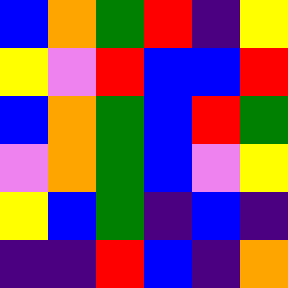[["blue", "orange", "green", "red", "indigo", "yellow"], ["yellow", "violet", "red", "blue", "blue", "red"], ["blue", "orange", "green", "blue", "red", "green"], ["violet", "orange", "green", "blue", "violet", "yellow"], ["yellow", "blue", "green", "indigo", "blue", "indigo"], ["indigo", "indigo", "red", "blue", "indigo", "orange"]]